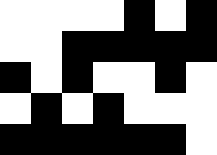[["white", "white", "white", "white", "black", "white", "black"], ["white", "white", "black", "black", "black", "black", "black"], ["black", "white", "black", "white", "white", "black", "white"], ["white", "black", "white", "black", "white", "white", "white"], ["black", "black", "black", "black", "black", "black", "white"]]